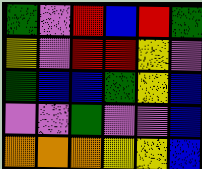[["green", "violet", "red", "blue", "red", "green"], ["yellow", "violet", "red", "red", "yellow", "violet"], ["green", "blue", "blue", "green", "yellow", "blue"], ["violet", "violet", "green", "violet", "violet", "blue"], ["orange", "orange", "orange", "yellow", "yellow", "blue"]]